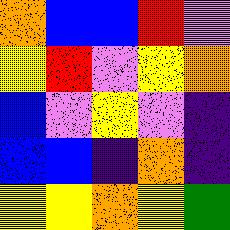[["orange", "blue", "blue", "red", "violet"], ["yellow", "red", "violet", "yellow", "orange"], ["blue", "violet", "yellow", "violet", "indigo"], ["blue", "blue", "indigo", "orange", "indigo"], ["yellow", "yellow", "orange", "yellow", "green"]]